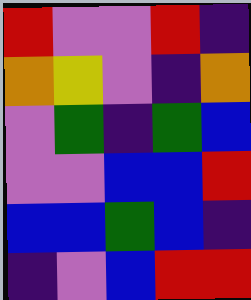[["red", "violet", "violet", "red", "indigo"], ["orange", "yellow", "violet", "indigo", "orange"], ["violet", "green", "indigo", "green", "blue"], ["violet", "violet", "blue", "blue", "red"], ["blue", "blue", "green", "blue", "indigo"], ["indigo", "violet", "blue", "red", "red"]]